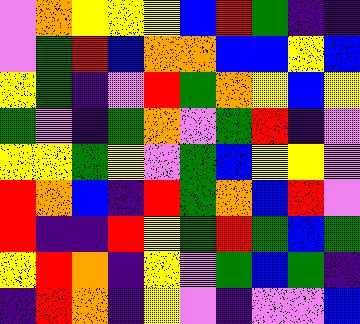[["violet", "orange", "yellow", "yellow", "yellow", "blue", "red", "green", "indigo", "indigo"], ["violet", "green", "red", "blue", "orange", "orange", "blue", "blue", "yellow", "blue"], ["yellow", "green", "indigo", "violet", "red", "green", "orange", "yellow", "blue", "yellow"], ["green", "violet", "indigo", "green", "orange", "violet", "green", "red", "indigo", "violet"], ["yellow", "yellow", "green", "yellow", "violet", "green", "blue", "yellow", "yellow", "violet"], ["red", "orange", "blue", "indigo", "red", "green", "orange", "blue", "red", "violet"], ["red", "indigo", "indigo", "red", "yellow", "green", "red", "green", "blue", "green"], ["yellow", "red", "orange", "indigo", "yellow", "violet", "green", "blue", "green", "indigo"], ["indigo", "red", "orange", "indigo", "yellow", "violet", "indigo", "violet", "violet", "blue"]]